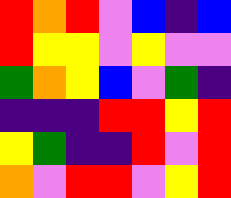[["red", "orange", "red", "violet", "blue", "indigo", "blue"], ["red", "yellow", "yellow", "violet", "yellow", "violet", "violet"], ["green", "orange", "yellow", "blue", "violet", "green", "indigo"], ["indigo", "indigo", "indigo", "red", "red", "yellow", "red"], ["yellow", "green", "indigo", "indigo", "red", "violet", "red"], ["orange", "violet", "red", "red", "violet", "yellow", "red"]]